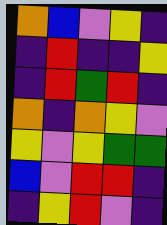[["orange", "blue", "violet", "yellow", "indigo"], ["indigo", "red", "indigo", "indigo", "yellow"], ["indigo", "red", "green", "red", "indigo"], ["orange", "indigo", "orange", "yellow", "violet"], ["yellow", "violet", "yellow", "green", "green"], ["blue", "violet", "red", "red", "indigo"], ["indigo", "yellow", "red", "violet", "indigo"]]